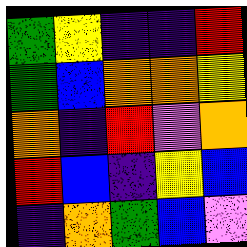[["green", "yellow", "indigo", "indigo", "red"], ["green", "blue", "orange", "orange", "yellow"], ["orange", "indigo", "red", "violet", "orange"], ["red", "blue", "indigo", "yellow", "blue"], ["indigo", "orange", "green", "blue", "violet"]]